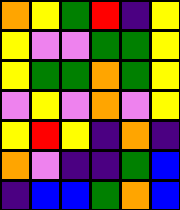[["orange", "yellow", "green", "red", "indigo", "yellow"], ["yellow", "violet", "violet", "green", "green", "yellow"], ["yellow", "green", "green", "orange", "green", "yellow"], ["violet", "yellow", "violet", "orange", "violet", "yellow"], ["yellow", "red", "yellow", "indigo", "orange", "indigo"], ["orange", "violet", "indigo", "indigo", "green", "blue"], ["indigo", "blue", "blue", "green", "orange", "blue"]]